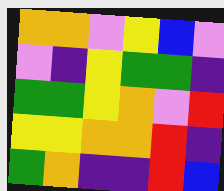[["orange", "orange", "violet", "yellow", "blue", "violet"], ["violet", "indigo", "yellow", "green", "green", "indigo"], ["green", "green", "yellow", "orange", "violet", "red"], ["yellow", "yellow", "orange", "orange", "red", "indigo"], ["green", "orange", "indigo", "indigo", "red", "blue"]]